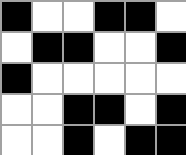[["black", "white", "white", "black", "black", "white"], ["white", "black", "black", "white", "white", "black"], ["black", "white", "white", "white", "white", "white"], ["white", "white", "black", "black", "white", "black"], ["white", "white", "black", "white", "black", "black"]]